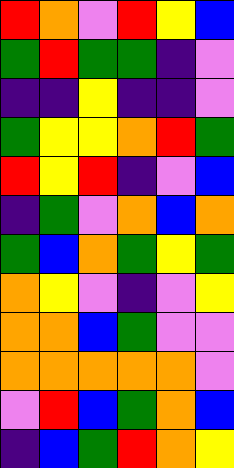[["red", "orange", "violet", "red", "yellow", "blue"], ["green", "red", "green", "green", "indigo", "violet"], ["indigo", "indigo", "yellow", "indigo", "indigo", "violet"], ["green", "yellow", "yellow", "orange", "red", "green"], ["red", "yellow", "red", "indigo", "violet", "blue"], ["indigo", "green", "violet", "orange", "blue", "orange"], ["green", "blue", "orange", "green", "yellow", "green"], ["orange", "yellow", "violet", "indigo", "violet", "yellow"], ["orange", "orange", "blue", "green", "violet", "violet"], ["orange", "orange", "orange", "orange", "orange", "violet"], ["violet", "red", "blue", "green", "orange", "blue"], ["indigo", "blue", "green", "red", "orange", "yellow"]]